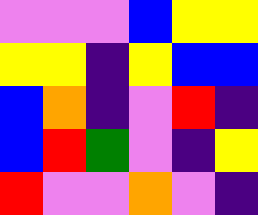[["violet", "violet", "violet", "blue", "yellow", "yellow"], ["yellow", "yellow", "indigo", "yellow", "blue", "blue"], ["blue", "orange", "indigo", "violet", "red", "indigo"], ["blue", "red", "green", "violet", "indigo", "yellow"], ["red", "violet", "violet", "orange", "violet", "indigo"]]